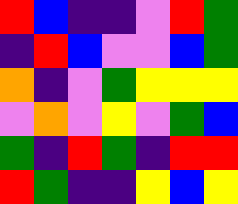[["red", "blue", "indigo", "indigo", "violet", "red", "green"], ["indigo", "red", "blue", "violet", "violet", "blue", "green"], ["orange", "indigo", "violet", "green", "yellow", "yellow", "yellow"], ["violet", "orange", "violet", "yellow", "violet", "green", "blue"], ["green", "indigo", "red", "green", "indigo", "red", "red"], ["red", "green", "indigo", "indigo", "yellow", "blue", "yellow"]]